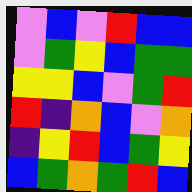[["violet", "blue", "violet", "red", "blue", "blue"], ["violet", "green", "yellow", "blue", "green", "green"], ["yellow", "yellow", "blue", "violet", "green", "red"], ["red", "indigo", "orange", "blue", "violet", "orange"], ["indigo", "yellow", "red", "blue", "green", "yellow"], ["blue", "green", "orange", "green", "red", "blue"]]